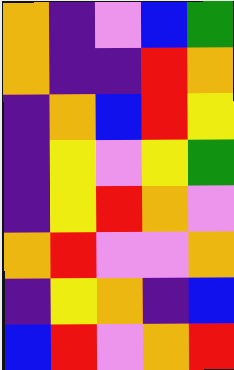[["orange", "indigo", "violet", "blue", "green"], ["orange", "indigo", "indigo", "red", "orange"], ["indigo", "orange", "blue", "red", "yellow"], ["indigo", "yellow", "violet", "yellow", "green"], ["indigo", "yellow", "red", "orange", "violet"], ["orange", "red", "violet", "violet", "orange"], ["indigo", "yellow", "orange", "indigo", "blue"], ["blue", "red", "violet", "orange", "red"]]